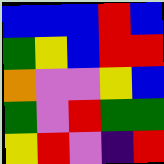[["blue", "blue", "blue", "red", "blue"], ["green", "yellow", "blue", "red", "red"], ["orange", "violet", "violet", "yellow", "blue"], ["green", "violet", "red", "green", "green"], ["yellow", "red", "violet", "indigo", "red"]]